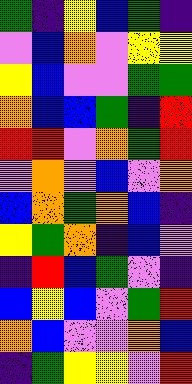[["green", "indigo", "yellow", "blue", "green", "indigo"], ["violet", "blue", "orange", "violet", "yellow", "yellow"], ["yellow", "blue", "violet", "violet", "green", "green"], ["orange", "blue", "blue", "green", "indigo", "red"], ["red", "red", "violet", "orange", "green", "red"], ["violet", "orange", "violet", "blue", "violet", "orange"], ["blue", "orange", "green", "orange", "blue", "indigo"], ["yellow", "green", "orange", "indigo", "blue", "violet"], ["indigo", "red", "blue", "green", "violet", "indigo"], ["blue", "yellow", "blue", "violet", "green", "red"], ["orange", "blue", "violet", "violet", "orange", "blue"], ["indigo", "green", "yellow", "yellow", "violet", "red"]]